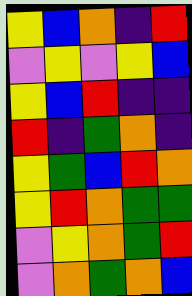[["yellow", "blue", "orange", "indigo", "red"], ["violet", "yellow", "violet", "yellow", "blue"], ["yellow", "blue", "red", "indigo", "indigo"], ["red", "indigo", "green", "orange", "indigo"], ["yellow", "green", "blue", "red", "orange"], ["yellow", "red", "orange", "green", "green"], ["violet", "yellow", "orange", "green", "red"], ["violet", "orange", "green", "orange", "blue"]]